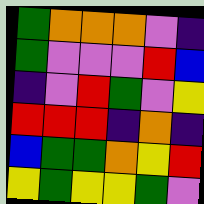[["green", "orange", "orange", "orange", "violet", "indigo"], ["green", "violet", "violet", "violet", "red", "blue"], ["indigo", "violet", "red", "green", "violet", "yellow"], ["red", "red", "red", "indigo", "orange", "indigo"], ["blue", "green", "green", "orange", "yellow", "red"], ["yellow", "green", "yellow", "yellow", "green", "violet"]]